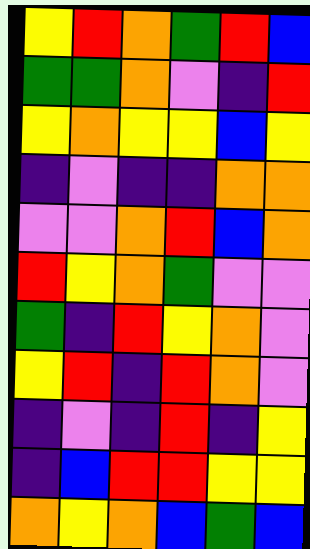[["yellow", "red", "orange", "green", "red", "blue"], ["green", "green", "orange", "violet", "indigo", "red"], ["yellow", "orange", "yellow", "yellow", "blue", "yellow"], ["indigo", "violet", "indigo", "indigo", "orange", "orange"], ["violet", "violet", "orange", "red", "blue", "orange"], ["red", "yellow", "orange", "green", "violet", "violet"], ["green", "indigo", "red", "yellow", "orange", "violet"], ["yellow", "red", "indigo", "red", "orange", "violet"], ["indigo", "violet", "indigo", "red", "indigo", "yellow"], ["indigo", "blue", "red", "red", "yellow", "yellow"], ["orange", "yellow", "orange", "blue", "green", "blue"]]